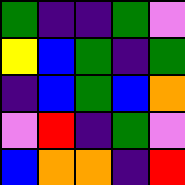[["green", "indigo", "indigo", "green", "violet"], ["yellow", "blue", "green", "indigo", "green"], ["indigo", "blue", "green", "blue", "orange"], ["violet", "red", "indigo", "green", "violet"], ["blue", "orange", "orange", "indigo", "red"]]